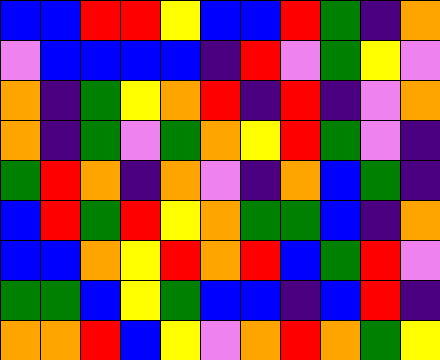[["blue", "blue", "red", "red", "yellow", "blue", "blue", "red", "green", "indigo", "orange"], ["violet", "blue", "blue", "blue", "blue", "indigo", "red", "violet", "green", "yellow", "violet"], ["orange", "indigo", "green", "yellow", "orange", "red", "indigo", "red", "indigo", "violet", "orange"], ["orange", "indigo", "green", "violet", "green", "orange", "yellow", "red", "green", "violet", "indigo"], ["green", "red", "orange", "indigo", "orange", "violet", "indigo", "orange", "blue", "green", "indigo"], ["blue", "red", "green", "red", "yellow", "orange", "green", "green", "blue", "indigo", "orange"], ["blue", "blue", "orange", "yellow", "red", "orange", "red", "blue", "green", "red", "violet"], ["green", "green", "blue", "yellow", "green", "blue", "blue", "indigo", "blue", "red", "indigo"], ["orange", "orange", "red", "blue", "yellow", "violet", "orange", "red", "orange", "green", "yellow"]]